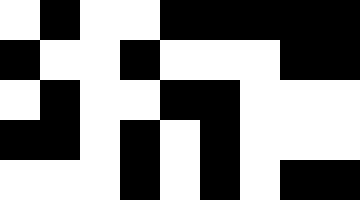[["white", "black", "white", "white", "black", "black", "black", "black", "black"], ["black", "white", "white", "black", "white", "white", "white", "black", "black"], ["white", "black", "white", "white", "black", "black", "white", "white", "white"], ["black", "black", "white", "black", "white", "black", "white", "white", "white"], ["white", "white", "white", "black", "white", "black", "white", "black", "black"]]